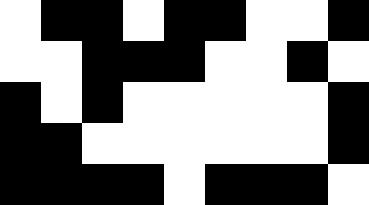[["white", "black", "black", "white", "black", "black", "white", "white", "black"], ["white", "white", "black", "black", "black", "white", "white", "black", "white"], ["black", "white", "black", "white", "white", "white", "white", "white", "black"], ["black", "black", "white", "white", "white", "white", "white", "white", "black"], ["black", "black", "black", "black", "white", "black", "black", "black", "white"]]